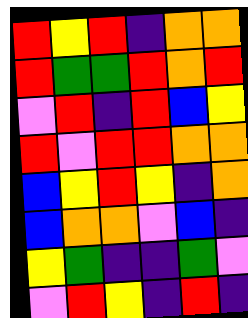[["red", "yellow", "red", "indigo", "orange", "orange"], ["red", "green", "green", "red", "orange", "red"], ["violet", "red", "indigo", "red", "blue", "yellow"], ["red", "violet", "red", "red", "orange", "orange"], ["blue", "yellow", "red", "yellow", "indigo", "orange"], ["blue", "orange", "orange", "violet", "blue", "indigo"], ["yellow", "green", "indigo", "indigo", "green", "violet"], ["violet", "red", "yellow", "indigo", "red", "indigo"]]